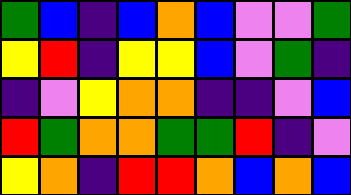[["green", "blue", "indigo", "blue", "orange", "blue", "violet", "violet", "green"], ["yellow", "red", "indigo", "yellow", "yellow", "blue", "violet", "green", "indigo"], ["indigo", "violet", "yellow", "orange", "orange", "indigo", "indigo", "violet", "blue"], ["red", "green", "orange", "orange", "green", "green", "red", "indigo", "violet"], ["yellow", "orange", "indigo", "red", "red", "orange", "blue", "orange", "blue"]]